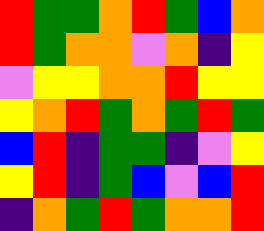[["red", "green", "green", "orange", "red", "green", "blue", "orange"], ["red", "green", "orange", "orange", "violet", "orange", "indigo", "yellow"], ["violet", "yellow", "yellow", "orange", "orange", "red", "yellow", "yellow"], ["yellow", "orange", "red", "green", "orange", "green", "red", "green"], ["blue", "red", "indigo", "green", "green", "indigo", "violet", "yellow"], ["yellow", "red", "indigo", "green", "blue", "violet", "blue", "red"], ["indigo", "orange", "green", "red", "green", "orange", "orange", "red"]]